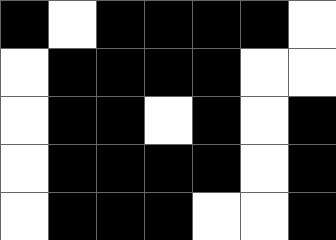[["black", "white", "black", "black", "black", "black", "white"], ["white", "black", "black", "black", "black", "white", "white"], ["white", "black", "black", "white", "black", "white", "black"], ["white", "black", "black", "black", "black", "white", "black"], ["white", "black", "black", "black", "white", "white", "black"]]